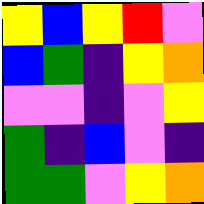[["yellow", "blue", "yellow", "red", "violet"], ["blue", "green", "indigo", "yellow", "orange"], ["violet", "violet", "indigo", "violet", "yellow"], ["green", "indigo", "blue", "violet", "indigo"], ["green", "green", "violet", "yellow", "orange"]]